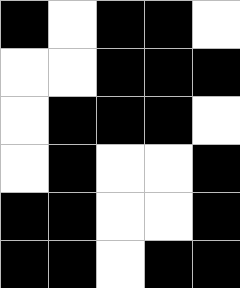[["black", "white", "black", "black", "white"], ["white", "white", "black", "black", "black"], ["white", "black", "black", "black", "white"], ["white", "black", "white", "white", "black"], ["black", "black", "white", "white", "black"], ["black", "black", "white", "black", "black"]]